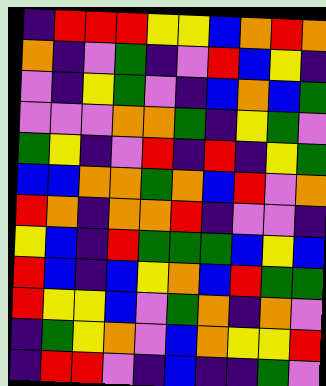[["indigo", "red", "red", "red", "yellow", "yellow", "blue", "orange", "red", "orange"], ["orange", "indigo", "violet", "green", "indigo", "violet", "red", "blue", "yellow", "indigo"], ["violet", "indigo", "yellow", "green", "violet", "indigo", "blue", "orange", "blue", "green"], ["violet", "violet", "violet", "orange", "orange", "green", "indigo", "yellow", "green", "violet"], ["green", "yellow", "indigo", "violet", "red", "indigo", "red", "indigo", "yellow", "green"], ["blue", "blue", "orange", "orange", "green", "orange", "blue", "red", "violet", "orange"], ["red", "orange", "indigo", "orange", "orange", "red", "indigo", "violet", "violet", "indigo"], ["yellow", "blue", "indigo", "red", "green", "green", "green", "blue", "yellow", "blue"], ["red", "blue", "indigo", "blue", "yellow", "orange", "blue", "red", "green", "green"], ["red", "yellow", "yellow", "blue", "violet", "green", "orange", "indigo", "orange", "violet"], ["indigo", "green", "yellow", "orange", "violet", "blue", "orange", "yellow", "yellow", "red"], ["indigo", "red", "red", "violet", "indigo", "blue", "indigo", "indigo", "green", "violet"]]